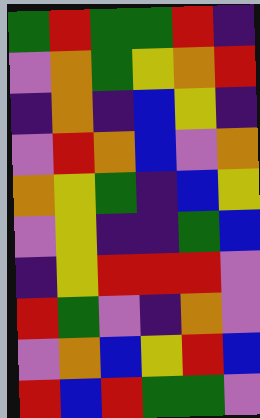[["green", "red", "green", "green", "red", "indigo"], ["violet", "orange", "green", "yellow", "orange", "red"], ["indigo", "orange", "indigo", "blue", "yellow", "indigo"], ["violet", "red", "orange", "blue", "violet", "orange"], ["orange", "yellow", "green", "indigo", "blue", "yellow"], ["violet", "yellow", "indigo", "indigo", "green", "blue"], ["indigo", "yellow", "red", "red", "red", "violet"], ["red", "green", "violet", "indigo", "orange", "violet"], ["violet", "orange", "blue", "yellow", "red", "blue"], ["red", "blue", "red", "green", "green", "violet"]]